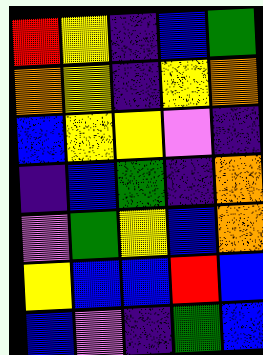[["red", "yellow", "indigo", "blue", "green"], ["orange", "yellow", "indigo", "yellow", "orange"], ["blue", "yellow", "yellow", "violet", "indigo"], ["indigo", "blue", "green", "indigo", "orange"], ["violet", "green", "yellow", "blue", "orange"], ["yellow", "blue", "blue", "red", "blue"], ["blue", "violet", "indigo", "green", "blue"]]